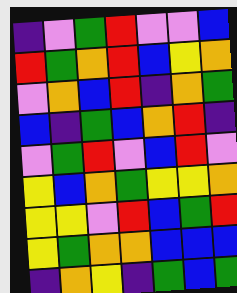[["indigo", "violet", "green", "red", "violet", "violet", "blue"], ["red", "green", "orange", "red", "blue", "yellow", "orange"], ["violet", "orange", "blue", "red", "indigo", "orange", "green"], ["blue", "indigo", "green", "blue", "orange", "red", "indigo"], ["violet", "green", "red", "violet", "blue", "red", "violet"], ["yellow", "blue", "orange", "green", "yellow", "yellow", "orange"], ["yellow", "yellow", "violet", "red", "blue", "green", "red"], ["yellow", "green", "orange", "orange", "blue", "blue", "blue"], ["indigo", "orange", "yellow", "indigo", "green", "blue", "green"]]